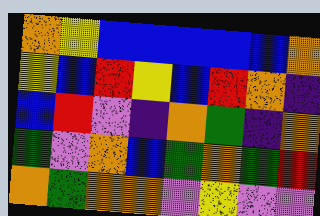[["orange", "yellow", "blue", "blue", "blue", "blue", "blue", "orange"], ["yellow", "blue", "red", "yellow", "blue", "red", "orange", "indigo"], ["blue", "red", "violet", "indigo", "orange", "green", "indigo", "orange"], ["green", "violet", "orange", "blue", "green", "orange", "green", "red"], ["orange", "green", "orange", "orange", "violet", "yellow", "violet", "violet"]]